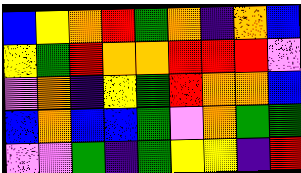[["blue", "yellow", "orange", "red", "green", "orange", "indigo", "orange", "blue"], ["yellow", "green", "red", "orange", "orange", "red", "red", "red", "violet"], ["violet", "orange", "indigo", "yellow", "green", "red", "orange", "orange", "blue"], ["blue", "orange", "blue", "blue", "green", "violet", "orange", "green", "green"], ["violet", "violet", "green", "indigo", "green", "yellow", "yellow", "indigo", "red"]]